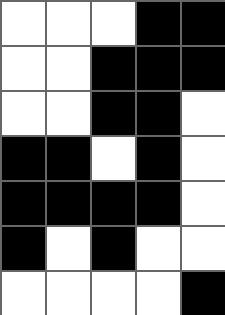[["white", "white", "white", "black", "black"], ["white", "white", "black", "black", "black"], ["white", "white", "black", "black", "white"], ["black", "black", "white", "black", "white"], ["black", "black", "black", "black", "white"], ["black", "white", "black", "white", "white"], ["white", "white", "white", "white", "black"]]